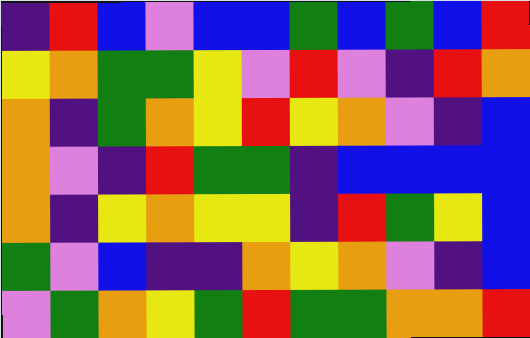[["indigo", "red", "blue", "violet", "blue", "blue", "green", "blue", "green", "blue", "red"], ["yellow", "orange", "green", "green", "yellow", "violet", "red", "violet", "indigo", "red", "orange"], ["orange", "indigo", "green", "orange", "yellow", "red", "yellow", "orange", "violet", "indigo", "blue"], ["orange", "violet", "indigo", "red", "green", "green", "indigo", "blue", "blue", "blue", "blue"], ["orange", "indigo", "yellow", "orange", "yellow", "yellow", "indigo", "red", "green", "yellow", "blue"], ["green", "violet", "blue", "indigo", "indigo", "orange", "yellow", "orange", "violet", "indigo", "blue"], ["violet", "green", "orange", "yellow", "green", "red", "green", "green", "orange", "orange", "red"]]